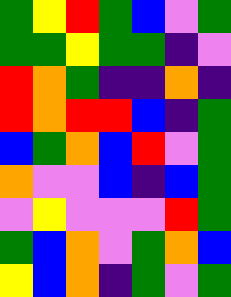[["green", "yellow", "red", "green", "blue", "violet", "green"], ["green", "green", "yellow", "green", "green", "indigo", "violet"], ["red", "orange", "green", "indigo", "indigo", "orange", "indigo"], ["red", "orange", "red", "red", "blue", "indigo", "green"], ["blue", "green", "orange", "blue", "red", "violet", "green"], ["orange", "violet", "violet", "blue", "indigo", "blue", "green"], ["violet", "yellow", "violet", "violet", "violet", "red", "green"], ["green", "blue", "orange", "violet", "green", "orange", "blue"], ["yellow", "blue", "orange", "indigo", "green", "violet", "green"]]